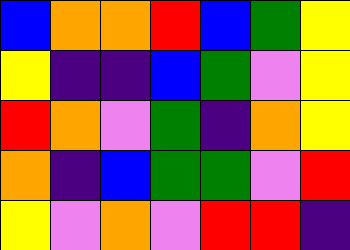[["blue", "orange", "orange", "red", "blue", "green", "yellow"], ["yellow", "indigo", "indigo", "blue", "green", "violet", "yellow"], ["red", "orange", "violet", "green", "indigo", "orange", "yellow"], ["orange", "indigo", "blue", "green", "green", "violet", "red"], ["yellow", "violet", "orange", "violet", "red", "red", "indigo"]]